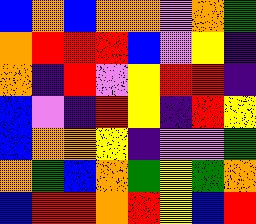[["blue", "orange", "blue", "orange", "orange", "violet", "orange", "green"], ["orange", "red", "red", "red", "blue", "violet", "yellow", "indigo"], ["orange", "indigo", "red", "violet", "yellow", "red", "red", "indigo"], ["blue", "violet", "indigo", "red", "yellow", "indigo", "red", "yellow"], ["blue", "orange", "orange", "yellow", "indigo", "violet", "violet", "green"], ["orange", "green", "blue", "orange", "green", "yellow", "green", "orange"], ["blue", "red", "red", "orange", "red", "yellow", "blue", "red"]]